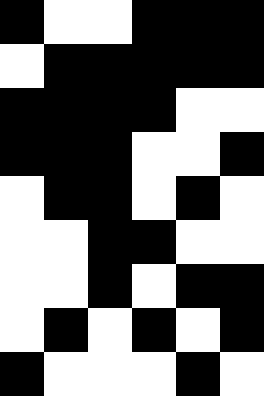[["black", "white", "white", "black", "black", "black"], ["white", "black", "black", "black", "black", "black"], ["black", "black", "black", "black", "white", "white"], ["black", "black", "black", "white", "white", "black"], ["white", "black", "black", "white", "black", "white"], ["white", "white", "black", "black", "white", "white"], ["white", "white", "black", "white", "black", "black"], ["white", "black", "white", "black", "white", "black"], ["black", "white", "white", "white", "black", "white"]]